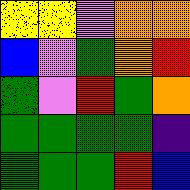[["yellow", "yellow", "violet", "orange", "orange"], ["blue", "violet", "green", "orange", "red"], ["green", "violet", "red", "green", "orange"], ["green", "green", "green", "green", "indigo"], ["green", "green", "green", "red", "blue"]]